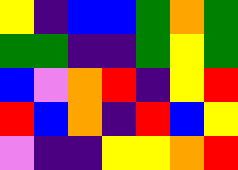[["yellow", "indigo", "blue", "blue", "green", "orange", "green"], ["green", "green", "indigo", "indigo", "green", "yellow", "green"], ["blue", "violet", "orange", "red", "indigo", "yellow", "red"], ["red", "blue", "orange", "indigo", "red", "blue", "yellow"], ["violet", "indigo", "indigo", "yellow", "yellow", "orange", "red"]]